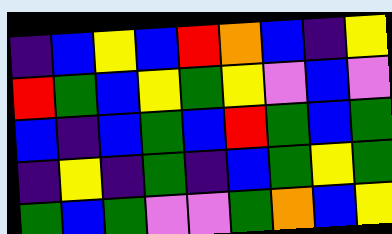[["indigo", "blue", "yellow", "blue", "red", "orange", "blue", "indigo", "yellow"], ["red", "green", "blue", "yellow", "green", "yellow", "violet", "blue", "violet"], ["blue", "indigo", "blue", "green", "blue", "red", "green", "blue", "green"], ["indigo", "yellow", "indigo", "green", "indigo", "blue", "green", "yellow", "green"], ["green", "blue", "green", "violet", "violet", "green", "orange", "blue", "yellow"]]